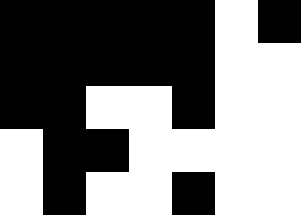[["black", "black", "black", "black", "black", "white", "black"], ["black", "black", "black", "black", "black", "white", "white"], ["black", "black", "white", "white", "black", "white", "white"], ["white", "black", "black", "white", "white", "white", "white"], ["white", "black", "white", "white", "black", "white", "white"]]